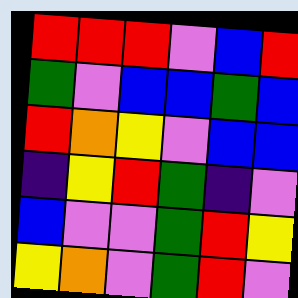[["red", "red", "red", "violet", "blue", "red"], ["green", "violet", "blue", "blue", "green", "blue"], ["red", "orange", "yellow", "violet", "blue", "blue"], ["indigo", "yellow", "red", "green", "indigo", "violet"], ["blue", "violet", "violet", "green", "red", "yellow"], ["yellow", "orange", "violet", "green", "red", "violet"]]